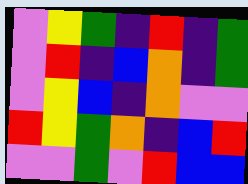[["violet", "yellow", "green", "indigo", "red", "indigo", "green"], ["violet", "red", "indigo", "blue", "orange", "indigo", "green"], ["violet", "yellow", "blue", "indigo", "orange", "violet", "violet"], ["red", "yellow", "green", "orange", "indigo", "blue", "red"], ["violet", "violet", "green", "violet", "red", "blue", "blue"]]